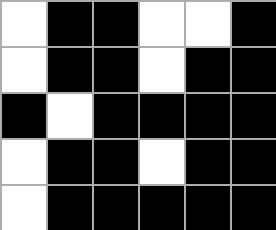[["white", "black", "black", "white", "white", "black"], ["white", "black", "black", "white", "black", "black"], ["black", "white", "black", "black", "black", "black"], ["white", "black", "black", "white", "black", "black"], ["white", "black", "black", "black", "black", "black"]]